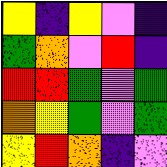[["yellow", "indigo", "yellow", "violet", "indigo"], ["green", "orange", "violet", "red", "indigo"], ["red", "red", "green", "violet", "green"], ["orange", "yellow", "green", "violet", "green"], ["yellow", "red", "orange", "indigo", "violet"]]